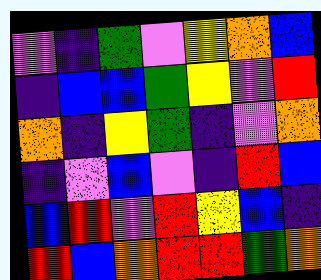[["violet", "indigo", "green", "violet", "yellow", "orange", "blue"], ["indigo", "blue", "blue", "green", "yellow", "violet", "red"], ["orange", "indigo", "yellow", "green", "indigo", "violet", "orange"], ["indigo", "violet", "blue", "violet", "indigo", "red", "blue"], ["blue", "red", "violet", "red", "yellow", "blue", "indigo"], ["red", "blue", "orange", "red", "red", "green", "orange"]]